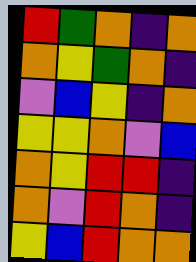[["red", "green", "orange", "indigo", "orange"], ["orange", "yellow", "green", "orange", "indigo"], ["violet", "blue", "yellow", "indigo", "orange"], ["yellow", "yellow", "orange", "violet", "blue"], ["orange", "yellow", "red", "red", "indigo"], ["orange", "violet", "red", "orange", "indigo"], ["yellow", "blue", "red", "orange", "orange"]]